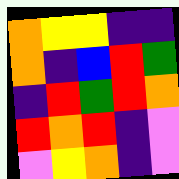[["orange", "yellow", "yellow", "indigo", "indigo"], ["orange", "indigo", "blue", "red", "green"], ["indigo", "red", "green", "red", "orange"], ["red", "orange", "red", "indigo", "violet"], ["violet", "yellow", "orange", "indigo", "violet"]]